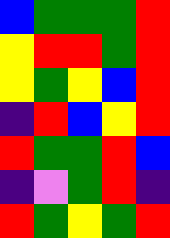[["blue", "green", "green", "green", "red"], ["yellow", "red", "red", "green", "red"], ["yellow", "green", "yellow", "blue", "red"], ["indigo", "red", "blue", "yellow", "red"], ["red", "green", "green", "red", "blue"], ["indigo", "violet", "green", "red", "indigo"], ["red", "green", "yellow", "green", "red"]]